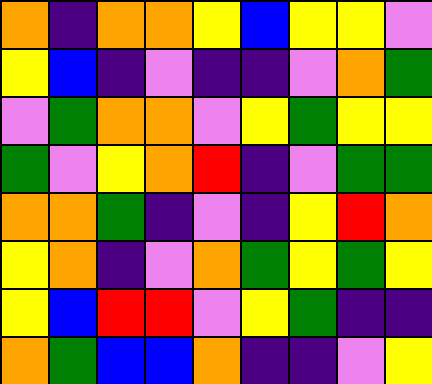[["orange", "indigo", "orange", "orange", "yellow", "blue", "yellow", "yellow", "violet"], ["yellow", "blue", "indigo", "violet", "indigo", "indigo", "violet", "orange", "green"], ["violet", "green", "orange", "orange", "violet", "yellow", "green", "yellow", "yellow"], ["green", "violet", "yellow", "orange", "red", "indigo", "violet", "green", "green"], ["orange", "orange", "green", "indigo", "violet", "indigo", "yellow", "red", "orange"], ["yellow", "orange", "indigo", "violet", "orange", "green", "yellow", "green", "yellow"], ["yellow", "blue", "red", "red", "violet", "yellow", "green", "indigo", "indigo"], ["orange", "green", "blue", "blue", "orange", "indigo", "indigo", "violet", "yellow"]]